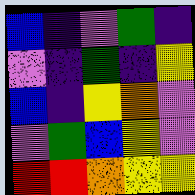[["blue", "indigo", "violet", "green", "indigo"], ["violet", "indigo", "green", "indigo", "yellow"], ["blue", "indigo", "yellow", "orange", "violet"], ["violet", "green", "blue", "yellow", "violet"], ["red", "red", "orange", "yellow", "yellow"]]